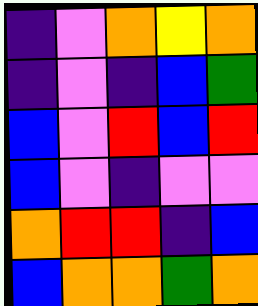[["indigo", "violet", "orange", "yellow", "orange"], ["indigo", "violet", "indigo", "blue", "green"], ["blue", "violet", "red", "blue", "red"], ["blue", "violet", "indigo", "violet", "violet"], ["orange", "red", "red", "indigo", "blue"], ["blue", "orange", "orange", "green", "orange"]]